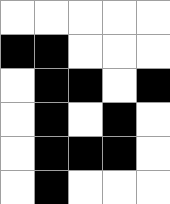[["white", "white", "white", "white", "white"], ["black", "black", "white", "white", "white"], ["white", "black", "black", "white", "black"], ["white", "black", "white", "black", "white"], ["white", "black", "black", "black", "white"], ["white", "black", "white", "white", "white"]]